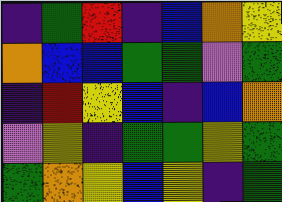[["indigo", "green", "red", "indigo", "blue", "orange", "yellow"], ["orange", "blue", "blue", "green", "green", "violet", "green"], ["indigo", "red", "yellow", "blue", "indigo", "blue", "orange"], ["violet", "yellow", "indigo", "green", "green", "yellow", "green"], ["green", "orange", "yellow", "blue", "yellow", "indigo", "green"]]